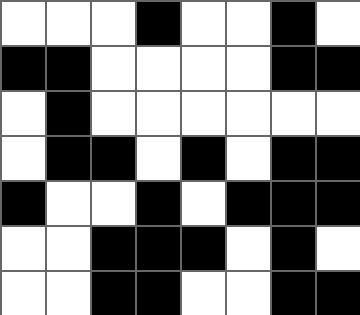[["white", "white", "white", "black", "white", "white", "black", "white"], ["black", "black", "white", "white", "white", "white", "black", "black"], ["white", "black", "white", "white", "white", "white", "white", "white"], ["white", "black", "black", "white", "black", "white", "black", "black"], ["black", "white", "white", "black", "white", "black", "black", "black"], ["white", "white", "black", "black", "black", "white", "black", "white"], ["white", "white", "black", "black", "white", "white", "black", "black"]]